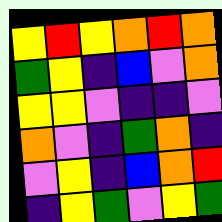[["yellow", "red", "yellow", "orange", "red", "orange"], ["green", "yellow", "indigo", "blue", "violet", "orange"], ["yellow", "yellow", "violet", "indigo", "indigo", "violet"], ["orange", "violet", "indigo", "green", "orange", "indigo"], ["violet", "yellow", "indigo", "blue", "orange", "red"], ["indigo", "yellow", "green", "violet", "yellow", "green"]]